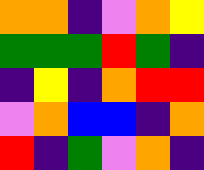[["orange", "orange", "indigo", "violet", "orange", "yellow"], ["green", "green", "green", "red", "green", "indigo"], ["indigo", "yellow", "indigo", "orange", "red", "red"], ["violet", "orange", "blue", "blue", "indigo", "orange"], ["red", "indigo", "green", "violet", "orange", "indigo"]]